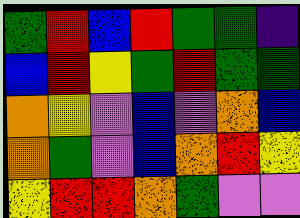[["green", "red", "blue", "red", "green", "green", "indigo"], ["blue", "red", "yellow", "green", "red", "green", "green"], ["orange", "yellow", "violet", "blue", "violet", "orange", "blue"], ["orange", "green", "violet", "blue", "orange", "red", "yellow"], ["yellow", "red", "red", "orange", "green", "violet", "violet"]]